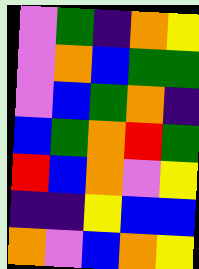[["violet", "green", "indigo", "orange", "yellow"], ["violet", "orange", "blue", "green", "green"], ["violet", "blue", "green", "orange", "indigo"], ["blue", "green", "orange", "red", "green"], ["red", "blue", "orange", "violet", "yellow"], ["indigo", "indigo", "yellow", "blue", "blue"], ["orange", "violet", "blue", "orange", "yellow"]]